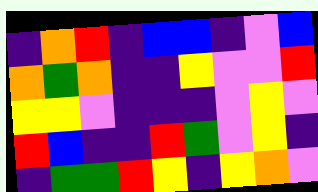[["indigo", "orange", "red", "indigo", "blue", "blue", "indigo", "violet", "blue"], ["orange", "green", "orange", "indigo", "indigo", "yellow", "violet", "violet", "red"], ["yellow", "yellow", "violet", "indigo", "indigo", "indigo", "violet", "yellow", "violet"], ["red", "blue", "indigo", "indigo", "red", "green", "violet", "yellow", "indigo"], ["indigo", "green", "green", "red", "yellow", "indigo", "yellow", "orange", "violet"]]